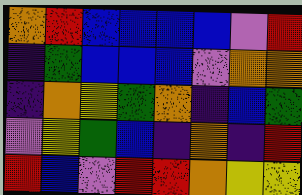[["orange", "red", "blue", "blue", "blue", "blue", "violet", "red"], ["indigo", "green", "blue", "blue", "blue", "violet", "orange", "orange"], ["indigo", "orange", "yellow", "green", "orange", "indigo", "blue", "green"], ["violet", "yellow", "green", "blue", "indigo", "orange", "indigo", "red"], ["red", "blue", "violet", "red", "red", "orange", "yellow", "yellow"]]